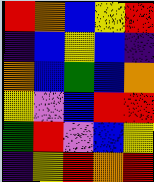[["red", "orange", "blue", "yellow", "red"], ["indigo", "blue", "yellow", "blue", "indigo"], ["orange", "blue", "green", "blue", "orange"], ["yellow", "violet", "blue", "red", "red"], ["green", "red", "violet", "blue", "yellow"], ["indigo", "yellow", "red", "orange", "red"]]